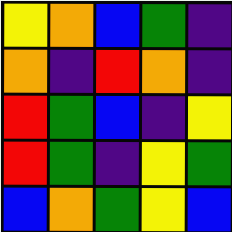[["yellow", "orange", "blue", "green", "indigo"], ["orange", "indigo", "red", "orange", "indigo"], ["red", "green", "blue", "indigo", "yellow"], ["red", "green", "indigo", "yellow", "green"], ["blue", "orange", "green", "yellow", "blue"]]